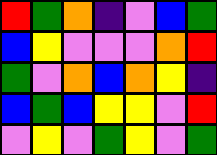[["red", "green", "orange", "indigo", "violet", "blue", "green"], ["blue", "yellow", "violet", "violet", "violet", "orange", "red"], ["green", "violet", "orange", "blue", "orange", "yellow", "indigo"], ["blue", "green", "blue", "yellow", "yellow", "violet", "red"], ["violet", "yellow", "violet", "green", "yellow", "violet", "green"]]